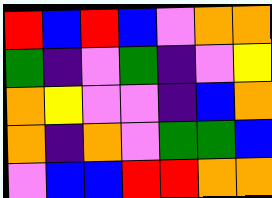[["red", "blue", "red", "blue", "violet", "orange", "orange"], ["green", "indigo", "violet", "green", "indigo", "violet", "yellow"], ["orange", "yellow", "violet", "violet", "indigo", "blue", "orange"], ["orange", "indigo", "orange", "violet", "green", "green", "blue"], ["violet", "blue", "blue", "red", "red", "orange", "orange"]]